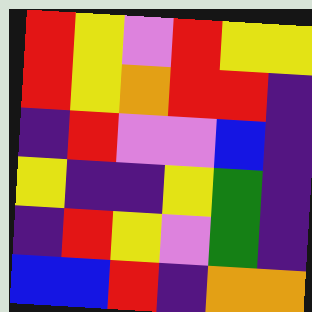[["red", "yellow", "violet", "red", "yellow", "yellow"], ["red", "yellow", "orange", "red", "red", "indigo"], ["indigo", "red", "violet", "violet", "blue", "indigo"], ["yellow", "indigo", "indigo", "yellow", "green", "indigo"], ["indigo", "red", "yellow", "violet", "green", "indigo"], ["blue", "blue", "red", "indigo", "orange", "orange"]]